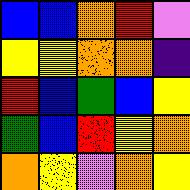[["blue", "blue", "orange", "red", "violet"], ["yellow", "yellow", "orange", "orange", "indigo"], ["red", "blue", "green", "blue", "yellow"], ["green", "blue", "red", "yellow", "orange"], ["orange", "yellow", "violet", "orange", "yellow"]]